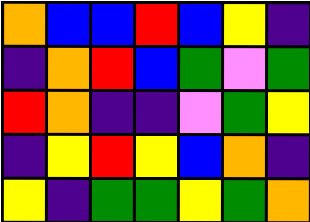[["orange", "blue", "blue", "red", "blue", "yellow", "indigo"], ["indigo", "orange", "red", "blue", "green", "violet", "green"], ["red", "orange", "indigo", "indigo", "violet", "green", "yellow"], ["indigo", "yellow", "red", "yellow", "blue", "orange", "indigo"], ["yellow", "indigo", "green", "green", "yellow", "green", "orange"]]